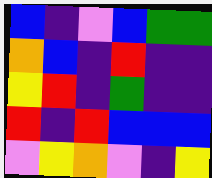[["blue", "indigo", "violet", "blue", "green", "green"], ["orange", "blue", "indigo", "red", "indigo", "indigo"], ["yellow", "red", "indigo", "green", "indigo", "indigo"], ["red", "indigo", "red", "blue", "blue", "blue"], ["violet", "yellow", "orange", "violet", "indigo", "yellow"]]